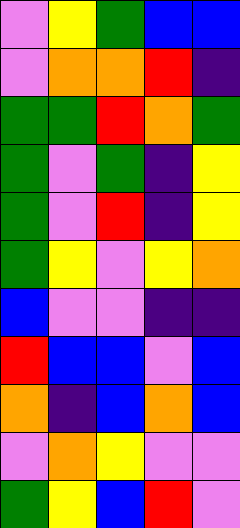[["violet", "yellow", "green", "blue", "blue"], ["violet", "orange", "orange", "red", "indigo"], ["green", "green", "red", "orange", "green"], ["green", "violet", "green", "indigo", "yellow"], ["green", "violet", "red", "indigo", "yellow"], ["green", "yellow", "violet", "yellow", "orange"], ["blue", "violet", "violet", "indigo", "indigo"], ["red", "blue", "blue", "violet", "blue"], ["orange", "indigo", "blue", "orange", "blue"], ["violet", "orange", "yellow", "violet", "violet"], ["green", "yellow", "blue", "red", "violet"]]